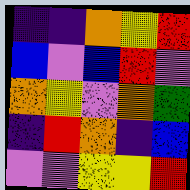[["indigo", "indigo", "orange", "yellow", "red"], ["blue", "violet", "blue", "red", "violet"], ["orange", "yellow", "violet", "orange", "green"], ["indigo", "red", "orange", "indigo", "blue"], ["violet", "violet", "yellow", "yellow", "red"]]